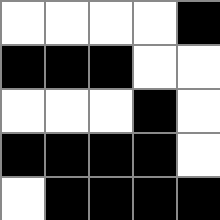[["white", "white", "white", "white", "black"], ["black", "black", "black", "white", "white"], ["white", "white", "white", "black", "white"], ["black", "black", "black", "black", "white"], ["white", "black", "black", "black", "black"]]